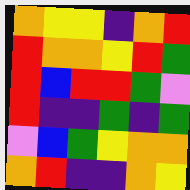[["orange", "yellow", "yellow", "indigo", "orange", "red"], ["red", "orange", "orange", "yellow", "red", "green"], ["red", "blue", "red", "red", "green", "violet"], ["red", "indigo", "indigo", "green", "indigo", "green"], ["violet", "blue", "green", "yellow", "orange", "orange"], ["orange", "red", "indigo", "indigo", "orange", "yellow"]]